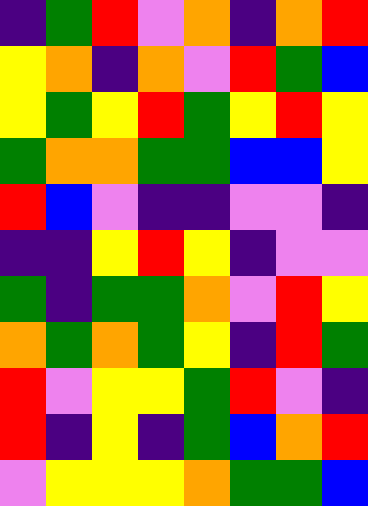[["indigo", "green", "red", "violet", "orange", "indigo", "orange", "red"], ["yellow", "orange", "indigo", "orange", "violet", "red", "green", "blue"], ["yellow", "green", "yellow", "red", "green", "yellow", "red", "yellow"], ["green", "orange", "orange", "green", "green", "blue", "blue", "yellow"], ["red", "blue", "violet", "indigo", "indigo", "violet", "violet", "indigo"], ["indigo", "indigo", "yellow", "red", "yellow", "indigo", "violet", "violet"], ["green", "indigo", "green", "green", "orange", "violet", "red", "yellow"], ["orange", "green", "orange", "green", "yellow", "indigo", "red", "green"], ["red", "violet", "yellow", "yellow", "green", "red", "violet", "indigo"], ["red", "indigo", "yellow", "indigo", "green", "blue", "orange", "red"], ["violet", "yellow", "yellow", "yellow", "orange", "green", "green", "blue"]]